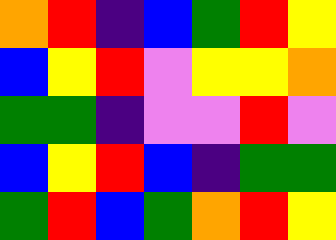[["orange", "red", "indigo", "blue", "green", "red", "yellow"], ["blue", "yellow", "red", "violet", "yellow", "yellow", "orange"], ["green", "green", "indigo", "violet", "violet", "red", "violet"], ["blue", "yellow", "red", "blue", "indigo", "green", "green"], ["green", "red", "blue", "green", "orange", "red", "yellow"]]